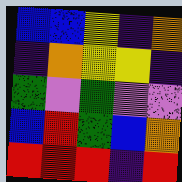[["blue", "blue", "yellow", "indigo", "orange"], ["indigo", "orange", "yellow", "yellow", "indigo"], ["green", "violet", "green", "violet", "violet"], ["blue", "red", "green", "blue", "orange"], ["red", "red", "red", "indigo", "red"]]